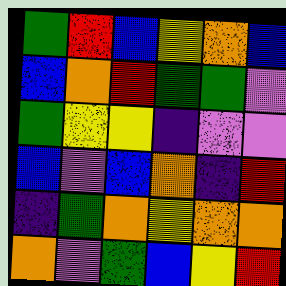[["green", "red", "blue", "yellow", "orange", "blue"], ["blue", "orange", "red", "green", "green", "violet"], ["green", "yellow", "yellow", "indigo", "violet", "violet"], ["blue", "violet", "blue", "orange", "indigo", "red"], ["indigo", "green", "orange", "yellow", "orange", "orange"], ["orange", "violet", "green", "blue", "yellow", "red"]]